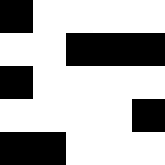[["black", "white", "white", "white", "white"], ["white", "white", "black", "black", "black"], ["black", "white", "white", "white", "white"], ["white", "white", "white", "white", "black"], ["black", "black", "white", "white", "white"]]